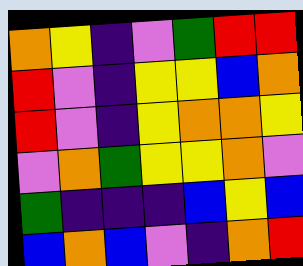[["orange", "yellow", "indigo", "violet", "green", "red", "red"], ["red", "violet", "indigo", "yellow", "yellow", "blue", "orange"], ["red", "violet", "indigo", "yellow", "orange", "orange", "yellow"], ["violet", "orange", "green", "yellow", "yellow", "orange", "violet"], ["green", "indigo", "indigo", "indigo", "blue", "yellow", "blue"], ["blue", "orange", "blue", "violet", "indigo", "orange", "red"]]